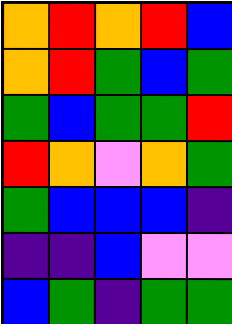[["orange", "red", "orange", "red", "blue"], ["orange", "red", "green", "blue", "green"], ["green", "blue", "green", "green", "red"], ["red", "orange", "violet", "orange", "green"], ["green", "blue", "blue", "blue", "indigo"], ["indigo", "indigo", "blue", "violet", "violet"], ["blue", "green", "indigo", "green", "green"]]